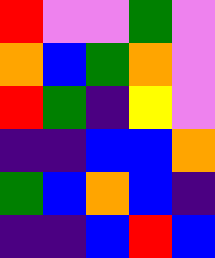[["red", "violet", "violet", "green", "violet"], ["orange", "blue", "green", "orange", "violet"], ["red", "green", "indigo", "yellow", "violet"], ["indigo", "indigo", "blue", "blue", "orange"], ["green", "blue", "orange", "blue", "indigo"], ["indigo", "indigo", "blue", "red", "blue"]]